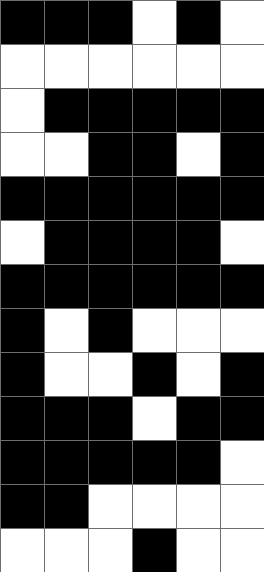[["black", "black", "black", "white", "black", "white"], ["white", "white", "white", "white", "white", "white"], ["white", "black", "black", "black", "black", "black"], ["white", "white", "black", "black", "white", "black"], ["black", "black", "black", "black", "black", "black"], ["white", "black", "black", "black", "black", "white"], ["black", "black", "black", "black", "black", "black"], ["black", "white", "black", "white", "white", "white"], ["black", "white", "white", "black", "white", "black"], ["black", "black", "black", "white", "black", "black"], ["black", "black", "black", "black", "black", "white"], ["black", "black", "white", "white", "white", "white"], ["white", "white", "white", "black", "white", "white"]]